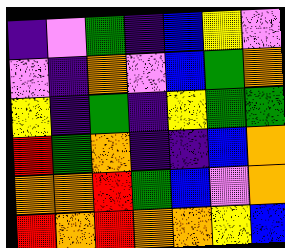[["indigo", "violet", "green", "indigo", "blue", "yellow", "violet"], ["violet", "indigo", "orange", "violet", "blue", "green", "orange"], ["yellow", "indigo", "green", "indigo", "yellow", "green", "green"], ["red", "green", "orange", "indigo", "indigo", "blue", "orange"], ["orange", "orange", "red", "green", "blue", "violet", "orange"], ["red", "orange", "red", "orange", "orange", "yellow", "blue"]]